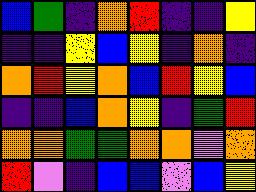[["blue", "green", "indigo", "orange", "red", "indigo", "indigo", "yellow"], ["indigo", "indigo", "yellow", "blue", "yellow", "indigo", "orange", "indigo"], ["orange", "red", "yellow", "orange", "blue", "red", "yellow", "blue"], ["indigo", "indigo", "blue", "orange", "yellow", "indigo", "green", "red"], ["orange", "orange", "green", "green", "orange", "orange", "violet", "orange"], ["red", "violet", "indigo", "blue", "blue", "violet", "blue", "yellow"]]